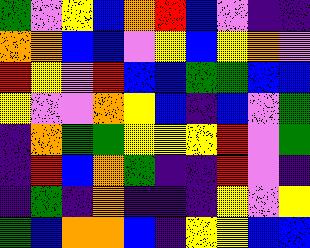[["green", "violet", "yellow", "blue", "orange", "red", "blue", "violet", "indigo", "indigo"], ["orange", "orange", "blue", "blue", "violet", "yellow", "blue", "yellow", "orange", "violet"], ["red", "yellow", "violet", "red", "blue", "blue", "green", "green", "blue", "blue"], ["yellow", "violet", "violet", "orange", "yellow", "blue", "indigo", "blue", "violet", "green"], ["indigo", "orange", "green", "green", "yellow", "yellow", "yellow", "red", "violet", "green"], ["indigo", "red", "blue", "orange", "green", "indigo", "indigo", "red", "violet", "indigo"], ["indigo", "green", "indigo", "orange", "indigo", "indigo", "indigo", "yellow", "violet", "yellow"], ["green", "blue", "orange", "orange", "blue", "indigo", "yellow", "yellow", "blue", "blue"]]